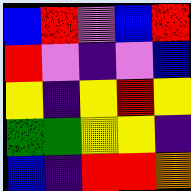[["blue", "red", "violet", "blue", "red"], ["red", "violet", "indigo", "violet", "blue"], ["yellow", "indigo", "yellow", "red", "yellow"], ["green", "green", "yellow", "yellow", "indigo"], ["blue", "indigo", "red", "red", "orange"]]